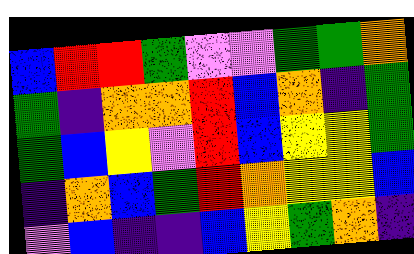[["blue", "red", "red", "green", "violet", "violet", "green", "green", "orange"], ["green", "indigo", "orange", "orange", "red", "blue", "orange", "indigo", "green"], ["green", "blue", "yellow", "violet", "red", "blue", "yellow", "yellow", "green"], ["indigo", "orange", "blue", "green", "red", "orange", "yellow", "yellow", "blue"], ["violet", "blue", "indigo", "indigo", "blue", "yellow", "green", "orange", "indigo"]]